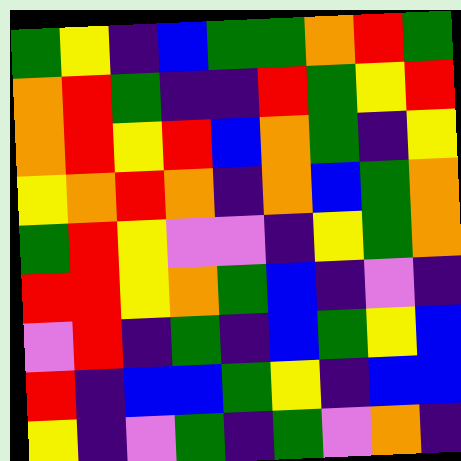[["green", "yellow", "indigo", "blue", "green", "green", "orange", "red", "green"], ["orange", "red", "green", "indigo", "indigo", "red", "green", "yellow", "red"], ["orange", "red", "yellow", "red", "blue", "orange", "green", "indigo", "yellow"], ["yellow", "orange", "red", "orange", "indigo", "orange", "blue", "green", "orange"], ["green", "red", "yellow", "violet", "violet", "indigo", "yellow", "green", "orange"], ["red", "red", "yellow", "orange", "green", "blue", "indigo", "violet", "indigo"], ["violet", "red", "indigo", "green", "indigo", "blue", "green", "yellow", "blue"], ["red", "indigo", "blue", "blue", "green", "yellow", "indigo", "blue", "blue"], ["yellow", "indigo", "violet", "green", "indigo", "green", "violet", "orange", "indigo"]]